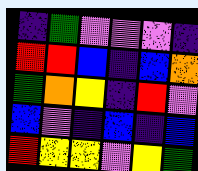[["indigo", "green", "violet", "violet", "violet", "indigo"], ["red", "red", "blue", "indigo", "blue", "orange"], ["green", "orange", "yellow", "indigo", "red", "violet"], ["blue", "violet", "indigo", "blue", "indigo", "blue"], ["red", "yellow", "yellow", "violet", "yellow", "green"]]